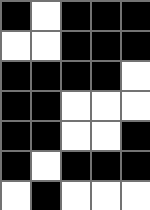[["black", "white", "black", "black", "black"], ["white", "white", "black", "black", "black"], ["black", "black", "black", "black", "white"], ["black", "black", "white", "white", "white"], ["black", "black", "white", "white", "black"], ["black", "white", "black", "black", "black"], ["white", "black", "white", "white", "white"]]